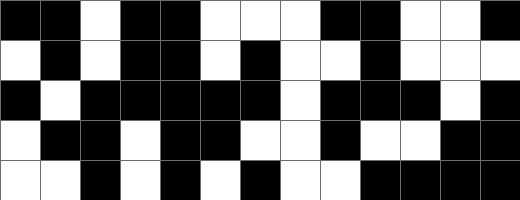[["black", "black", "white", "black", "black", "white", "white", "white", "black", "black", "white", "white", "black"], ["white", "black", "white", "black", "black", "white", "black", "white", "white", "black", "white", "white", "white"], ["black", "white", "black", "black", "black", "black", "black", "white", "black", "black", "black", "white", "black"], ["white", "black", "black", "white", "black", "black", "white", "white", "black", "white", "white", "black", "black"], ["white", "white", "black", "white", "black", "white", "black", "white", "white", "black", "black", "black", "black"]]